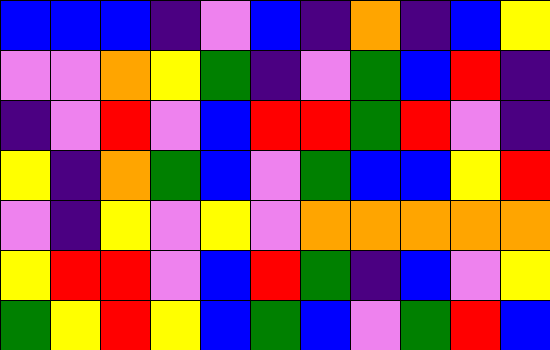[["blue", "blue", "blue", "indigo", "violet", "blue", "indigo", "orange", "indigo", "blue", "yellow"], ["violet", "violet", "orange", "yellow", "green", "indigo", "violet", "green", "blue", "red", "indigo"], ["indigo", "violet", "red", "violet", "blue", "red", "red", "green", "red", "violet", "indigo"], ["yellow", "indigo", "orange", "green", "blue", "violet", "green", "blue", "blue", "yellow", "red"], ["violet", "indigo", "yellow", "violet", "yellow", "violet", "orange", "orange", "orange", "orange", "orange"], ["yellow", "red", "red", "violet", "blue", "red", "green", "indigo", "blue", "violet", "yellow"], ["green", "yellow", "red", "yellow", "blue", "green", "blue", "violet", "green", "red", "blue"]]